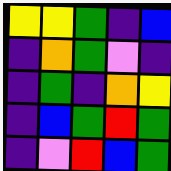[["yellow", "yellow", "green", "indigo", "blue"], ["indigo", "orange", "green", "violet", "indigo"], ["indigo", "green", "indigo", "orange", "yellow"], ["indigo", "blue", "green", "red", "green"], ["indigo", "violet", "red", "blue", "green"]]